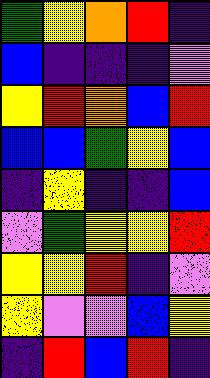[["green", "yellow", "orange", "red", "indigo"], ["blue", "indigo", "indigo", "indigo", "violet"], ["yellow", "red", "orange", "blue", "red"], ["blue", "blue", "green", "yellow", "blue"], ["indigo", "yellow", "indigo", "indigo", "blue"], ["violet", "green", "yellow", "yellow", "red"], ["yellow", "yellow", "red", "indigo", "violet"], ["yellow", "violet", "violet", "blue", "yellow"], ["indigo", "red", "blue", "red", "indigo"]]